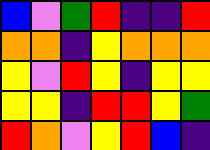[["blue", "violet", "green", "red", "indigo", "indigo", "red"], ["orange", "orange", "indigo", "yellow", "orange", "orange", "orange"], ["yellow", "violet", "red", "yellow", "indigo", "yellow", "yellow"], ["yellow", "yellow", "indigo", "red", "red", "yellow", "green"], ["red", "orange", "violet", "yellow", "red", "blue", "indigo"]]